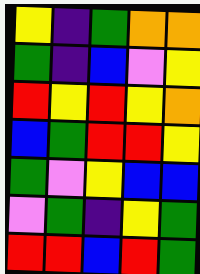[["yellow", "indigo", "green", "orange", "orange"], ["green", "indigo", "blue", "violet", "yellow"], ["red", "yellow", "red", "yellow", "orange"], ["blue", "green", "red", "red", "yellow"], ["green", "violet", "yellow", "blue", "blue"], ["violet", "green", "indigo", "yellow", "green"], ["red", "red", "blue", "red", "green"]]